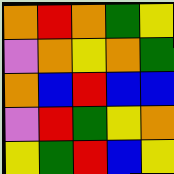[["orange", "red", "orange", "green", "yellow"], ["violet", "orange", "yellow", "orange", "green"], ["orange", "blue", "red", "blue", "blue"], ["violet", "red", "green", "yellow", "orange"], ["yellow", "green", "red", "blue", "yellow"]]